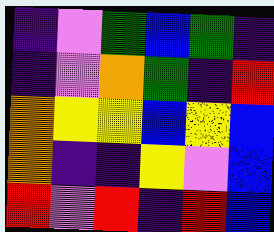[["indigo", "violet", "green", "blue", "green", "indigo"], ["indigo", "violet", "orange", "green", "indigo", "red"], ["orange", "yellow", "yellow", "blue", "yellow", "blue"], ["orange", "indigo", "indigo", "yellow", "violet", "blue"], ["red", "violet", "red", "indigo", "red", "blue"]]